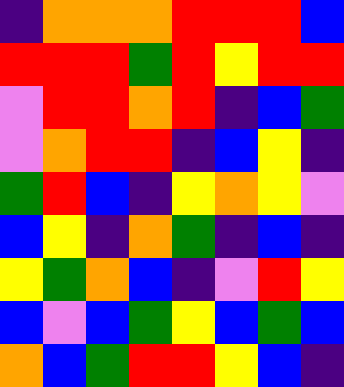[["indigo", "orange", "orange", "orange", "red", "red", "red", "blue"], ["red", "red", "red", "green", "red", "yellow", "red", "red"], ["violet", "red", "red", "orange", "red", "indigo", "blue", "green"], ["violet", "orange", "red", "red", "indigo", "blue", "yellow", "indigo"], ["green", "red", "blue", "indigo", "yellow", "orange", "yellow", "violet"], ["blue", "yellow", "indigo", "orange", "green", "indigo", "blue", "indigo"], ["yellow", "green", "orange", "blue", "indigo", "violet", "red", "yellow"], ["blue", "violet", "blue", "green", "yellow", "blue", "green", "blue"], ["orange", "blue", "green", "red", "red", "yellow", "blue", "indigo"]]